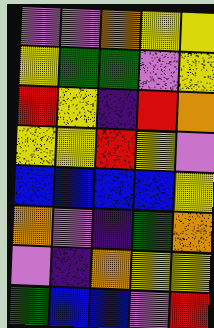[["violet", "violet", "orange", "yellow", "yellow"], ["yellow", "green", "green", "violet", "yellow"], ["red", "yellow", "indigo", "red", "orange"], ["yellow", "yellow", "red", "yellow", "violet"], ["blue", "blue", "blue", "blue", "yellow"], ["orange", "violet", "indigo", "green", "orange"], ["violet", "indigo", "orange", "yellow", "yellow"], ["green", "blue", "blue", "violet", "red"]]